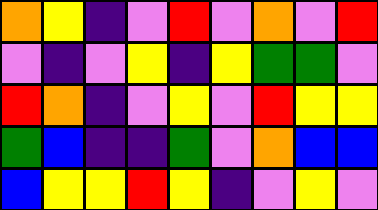[["orange", "yellow", "indigo", "violet", "red", "violet", "orange", "violet", "red"], ["violet", "indigo", "violet", "yellow", "indigo", "yellow", "green", "green", "violet"], ["red", "orange", "indigo", "violet", "yellow", "violet", "red", "yellow", "yellow"], ["green", "blue", "indigo", "indigo", "green", "violet", "orange", "blue", "blue"], ["blue", "yellow", "yellow", "red", "yellow", "indigo", "violet", "yellow", "violet"]]